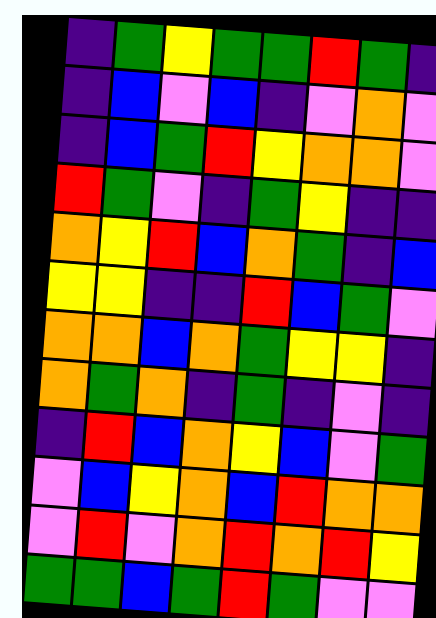[["indigo", "green", "yellow", "green", "green", "red", "green", "indigo"], ["indigo", "blue", "violet", "blue", "indigo", "violet", "orange", "violet"], ["indigo", "blue", "green", "red", "yellow", "orange", "orange", "violet"], ["red", "green", "violet", "indigo", "green", "yellow", "indigo", "indigo"], ["orange", "yellow", "red", "blue", "orange", "green", "indigo", "blue"], ["yellow", "yellow", "indigo", "indigo", "red", "blue", "green", "violet"], ["orange", "orange", "blue", "orange", "green", "yellow", "yellow", "indigo"], ["orange", "green", "orange", "indigo", "green", "indigo", "violet", "indigo"], ["indigo", "red", "blue", "orange", "yellow", "blue", "violet", "green"], ["violet", "blue", "yellow", "orange", "blue", "red", "orange", "orange"], ["violet", "red", "violet", "orange", "red", "orange", "red", "yellow"], ["green", "green", "blue", "green", "red", "green", "violet", "violet"]]